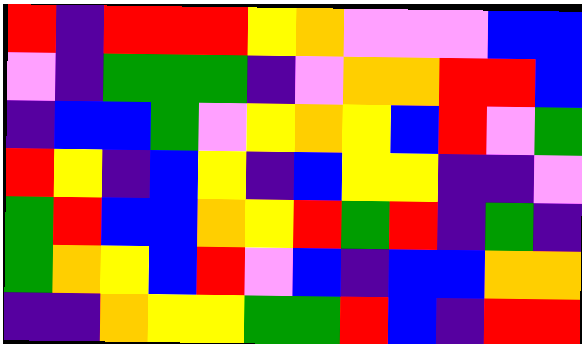[["red", "indigo", "red", "red", "red", "yellow", "orange", "violet", "violet", "violet", "blue", "blue"], ["violet", "indigo", "green", "green", "green", "indigo", "violet", "orange", "orange", "red", "red", "blue"], ["indigo", "blue", "blue", "green", "violet", "yellow", "orange", "yellow", "blue", "red", "violet", "green"], ["red", "yellow", "indigo", "blue", "yellow", "indigo", "blue", "yellow", "yellow", "indigo", "indigo", "violet"], ["green", "red", "blue", "blue", "orange", "yellow", "red", "green", "red", "indigo", "green", "indigo"], ["green", "orange", "yellow", "blue", "red", "violet", "blue", "indigo", "blue", "blue", "orange", "orange"], ["indigo", "indigo", "orange", "yellow", "yellow", "green", "green", "red", "blue", "indigo", "red", "red"]]